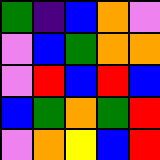[["green", "indigo", "blue", "orange", "violet"], ["violet", "blue", "green", "orange", "orange"], ["violet", "red", "blue", "red", "blue"], ["blue", "green", "orange", "green", "red"], ["violet", "orange", "yellow", "blue", "red"]]